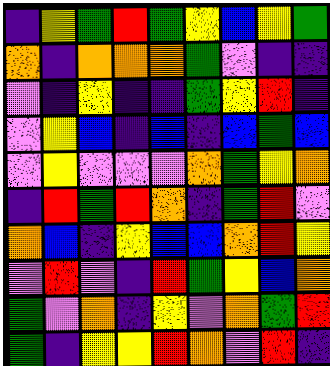[["indigo", "yellow", "green", "red", "green", "yellow", "blue", "yellow", "green"], ["orange", "indigo", "orange", "orange", "orange", "green", "violet", "indigo", "indigo"], ["violet", "indigo", "yellow", "indigo", "indigo", "green", "yellow", "red", "indigo"], ["violet", "yellow", "blue", "indigo", "blue", "indigo", "blue", "green", "blue"], ["violet", "yellow", "violet", "violet", "violet", "orange", "green", "yellow", "orange"], ["indigo", "red", "green", "red", "orange", "indigo", "green", "red", "violet"], ["orange", "blue", "indigo", "yellow", "blue", "blue", "orange", "red", "yellow"], ["violet", "red", "violet", "indigo", "red", "green", "yellow", "blue", "orange"], ["green", "violet", "orange", "indigo", "yellow", "violet", "orange", "green", "red"], ["green", "indigo", "yellow", "yellow", "red", "orange", "violet", "red", "indigo"]]